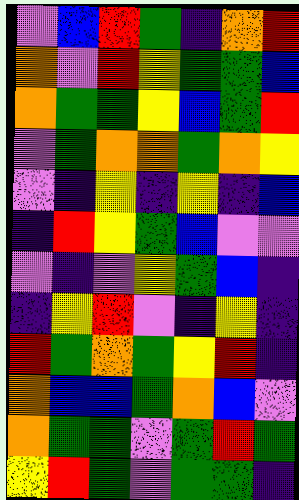[["violet", "blue", "red", "green", "indigo", "orange", "red"], ["orange", "violet", "red", "yellow", "green", "green", "blue"], ["orange", "green", "green", "yellow", "blue", "green", "red"], ["violet", "green", "orange", "orange", "green", "orange", "yellow"], ["violet", "indigo", "yellow", "indigo", "yellow", "indigo", "blue"], ["indigo", "red", "yellow", "green", "blue", "violet", "violet"], ["violet", "indigo", "violet", "yellow", "green", "blue", "indigo"], ["indigo", "yellow", "red", "violet", "indigo", "yellow", "indigo"], ["red", "green", "orange", "green", "yellow", "red", "indigo"], ["orange", "blue", "blue", "green", "orange", "blue", "violet"], ["orange", "green", "green", "violet", "green", "red", "green"], ["yellow", "red", "green", "violet", "green", "green", "indigo"]]